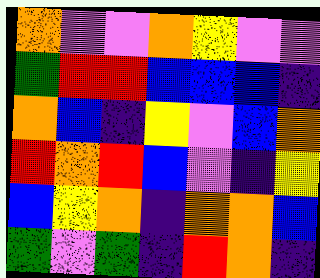[["orange", "violet", "violet", "orange", "yellow", "violet", "violet"], ["green", "red", "red", "blue", "blue", "blue", "indigo"], ["orange", "blue", "indigo", "yellow", "violet", "blue", "orange"], ["red", "orange", "red", "blue", "violet", "indigo", "yellow"], ["blue", "yellow", "orange", "indigo", "orange", "orange", "blue"], ["green", "violet", "green", "indigo", "red", "orange", "indigo"]]